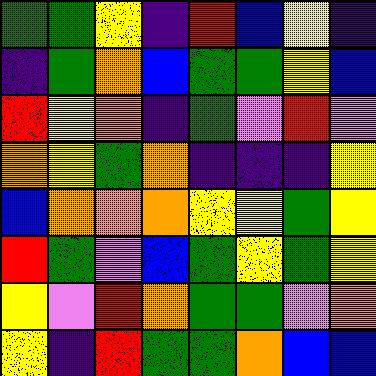[["green", "green", "yellow", "indigo", "red", "blue", "yellow", "indigo"], ["indigo", "green", "orange", "blue", "green", "green", "yellow", "blue"], ["red", "yellow", "orange", "indigo", "green", "violet", "red", "violet"], ["orange", "yellow", "green", "orange", "indigo", "indigo", "indigo", "yellow"], ["blue", "orange", "orange", "orange", "yellow", "yellow", "green", "yellow"], ["red", "green", "violet", "blue", "green", "yellow", "green", "yellow"], ["yellow", "violet", "red", "orange", "green", "green", "violet", "orange"], ["yellow", "indigo", "red", "green", "green", "orange", "blue", "blue"]]